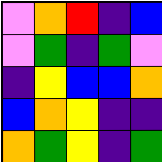[["violet", "orange", "red", "indigo", "blue"], ["violet", "green", "indigo", "green", "violet"], ["indigo", "yellow", "blue", "blue", "orange"], ["blue", "orange", "yellow", "indigo", "indigo"], ["orange", "green", "yellow", "indigo", "green"]]